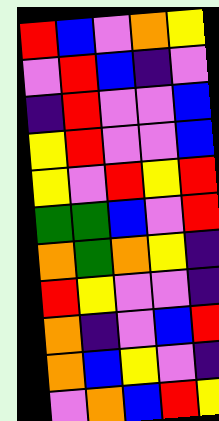[["red", "blue", "violet", "orange", "yellow"], ["violet", "red", "blue", "indigo", "violet"], ["indigo", "red", "violet", "violet", "blue"], ["yellow", "red", "violet", "violet", "blue"], ["yellow", "violet", "red", "yellow", "red"], ["green", "green", "blue", "violet", "red"], ["orange", "green", "orange", "yellow", "indigo"], ["red", "yellow", "violet", "violet", "indigo"], ["orange", "indigo", "violet", "blue", "red"], ["orange", "blue", "yellow", "violet", "indigo"], ["violet", "orange", "blue", "red", "yellow"]]